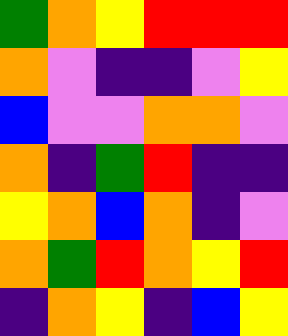[["green", "orange", "yellow", "red", "red", "red"], ["orange", "violet", "indigo", "indigo", "violet", "yellow"], ["blue", "violet", "violet", "orange", "orange", "violet"], ["orange", "indigo", "green", "red", "indigo", "indigo"], ["yellow", "orange", "blue", "orange", "indigo", "violet"], ["orange", "green", "red", "orange", "yellow", "red"], ["indigo", "orange", "yellow", "indigo", "blue", "yellow"]]